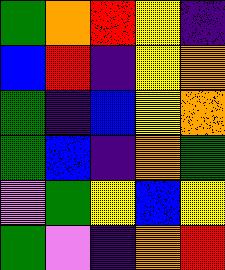[["green", "orange", "red", "yellow", "indigo"], ["blue", "red", "indigo", "yellow", "orange"], ["green", "indigo", "blue", "yellow", "orange"], ["green", "blue", "indigo", "orange", "green"], ["violet", "green", "yellow", "blue", "yellow"], ["green", "violet", "indigo", "orange", "red"]]